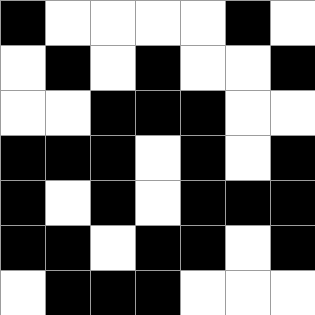[["black", "white", "white", "white", "white", "black", "white"], ["white", "black", "white", "black", "white", "white", "black"], ["white", "white", "black", "black", "black", "white", "white"], ["black", "black", "black", "white", "black", "white", "black"], ["black", "white", "black", "white", "black", "black", "black"], ["black", "black", "white", "black", "black", "white", "black"], ["white", "black", "black", "black", "white", "white", "white"]]